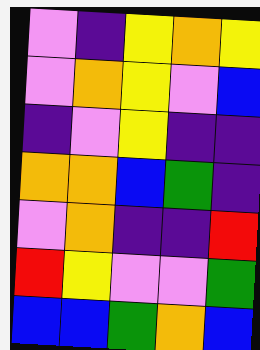[["violet", "indigo", "yellow", "orange", "yellow"], ["violet", "orange", "yellow", "violet", "blue"], ["indigo", "violet", "yellow", "indigo", "indigo"], ["orange", "orange", "blue", "green", "indigo"], ["violet", "orange", "indigo", "indigo", "red"], ["red", "yellow", "violet", "violet", "green"], ["blue", "blue", "green", "orange", "blue"]]